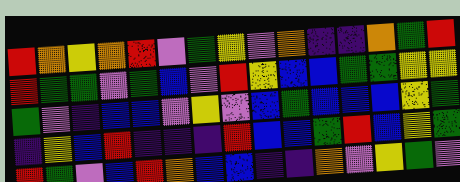[["red", "orange", "yellow", "orange", "red", "violet", "green", "yellow", "violet", "orange", "indigo", "indigo", "orange", "green", "red"], ["red", "green", "green", "violet", "green", "blue", "violet", "red", "yellow", "blue", "blue", "green", "green", "yellow", "yellow"], ["green", "violet", "indigo", "blue", "blue", "violet", "yellow", "violet", "blue", "green", "blue", "blue", "blue", "yellow", "green"], ["indigo", "yellow", "blue", "red", "indigo", "indigo", "indigo", "red", "blue", "blue", "green", "red", "blue", "yellow", "green"], ["red", "green", "violet", "blue", "red", "orange", "blue", "blue", "indigo", "indigo", "orange", "violet", "yellow", "green", "violet"]]